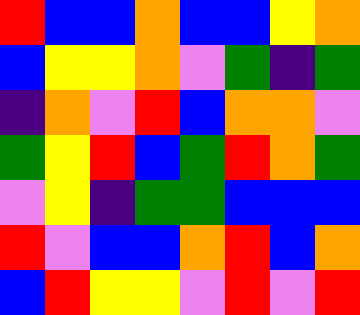[["red", "blue", "blue", "orange", "blue", "blue", "yellow", "orange"], ["blue", "yellow", "yellow", "orange", "violet", "green", "indigo", "green"], ["indigo", "orange", "violet", "red", "blue", "orange", "orange", "violet"], ["green", "yellow", "red", "blue", "green", "red", "orange", "green"], ["violet", "yellow", "indigo", "green", "green", "blue", "blue", "blue"], ["red", "violet", "blue", "blue", "orange", "red", "blue", "orange"], ["blue", "red", "yellow", "yellow", "violet", "red", "violet", "red"]]